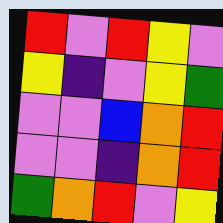[["red", "violet", "red", "yellow", "violet"], ["yellow", "indigo", "violet", "yellow", "green"], ["violet", "violet", "blue", "orange", "red"], ["violet", "violet", "indigo", "orange", "red"], ["green", "orange", "red", "violet", "yellow"]]